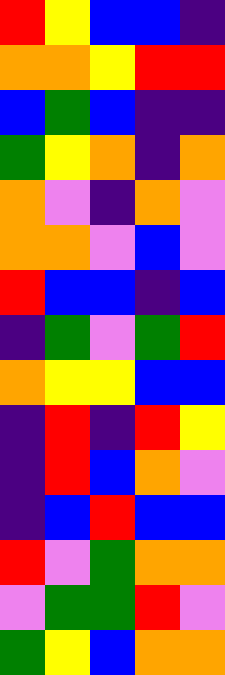[["red", "yellow", "blue", "blue", "indigo"], ["orange", "orange", "yellow", "red", "red"], ["blue", "green", "blue", "indigo", "indigo"], ["green", "yellow", "orange", "indigo", "orange"], ["orange", "violet", "indigo", "orange", "violet"], ["orange", "orange", "violet", "blue", "violet"], ["red", "blue", "blue", "indigo", "blue"], ["indigo", "green", "violet", "green", "red"], ["orange", "yellow", "yellow", "blue", "blue"], ["indigo", "red", "indigo", "red", "yellow"], ["indigo", "red", "blue", "orange", "violet"], ["indigo", "blue", "red", "blue", "blue"], ["red", "violet", "green", "orange", "orange"], ["violet", "green", "green", "red", "violet"], ["green", "yellow", "blue", "orange", "orange"]]